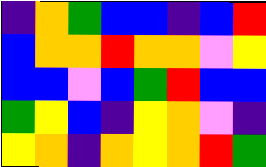[["indigo", "orange", "green", "blue", "blue", "indigo", "blue", "red"], ["blue", "orange", "orange", "red", "orange", "orange", "violet", "yellow"], ["blue", "blue", "violet", "blue", "green", "red", "blue", "blue"], ["green", "yellow", "blue", "indigo", "yellow", "orange", "violet", "indigo"], ["yellow", "orange", "indigo", "orange", "yellow", "orange", "red", "green"]]